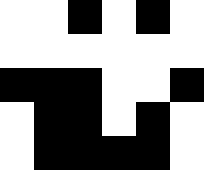[["white", "white", "black", "white", "black", "white"], ["white", "white", "white", "white", "white", "white"], ["black", "black", "black", "white", "white", "black"], ["white", "black", "black", "white", "black", "white"], ["white", "black", "black", "black", "black", "white"]]